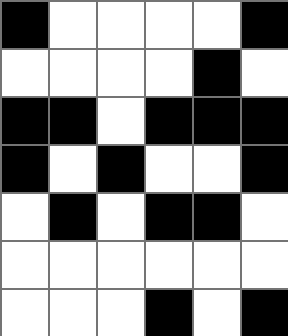[["black", "white", "white", "white", "white", "black"], ["white", "white", "white", "white", "black", "white"], ["black", "black", "white", "black", "black", "black"], ["black", "white", "black", "white", "white", "black"], ["white", "black", "white", "black", "black", "white"], ["white", "white", "white", "white", "white", "white"], ["white", "white", "white", "black", "white", "black"]]